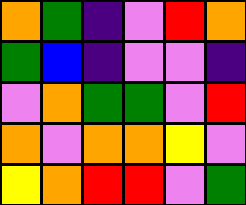[["orange", "green", "indigo", "violet", "red", "orange"], ["green", "blue", "indigo", "violet", "violet", "indigo"], ["violet", "orange", "green", "green", "violet", "red"], ["orange", "violet", "orange", "orange", "yellow", "violet"], ["yellow", "orange", "red", "red", "violet", "green"]]